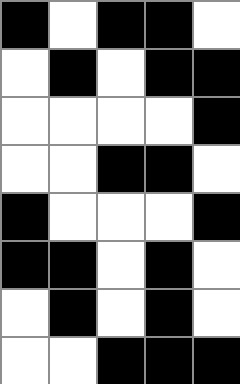[["black", "white", "black", "black", "white"], ["white", "black", "white", "black", "black"], ["white", "white", "white", "white", "black"], ["white", "white", "black", "black", "white"], ["black", "white", "white", "white", "black"], ["black", "black", "white", "black", "white"], ["white", "black", "white", "black", "white"], ["white", "white", "black", "black", "black"]]